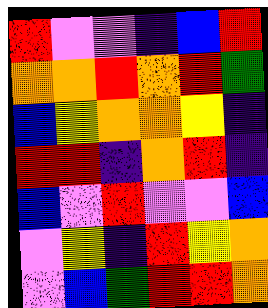[["red", "violet", "violet", "indigo", "blue", "red"], ["orange", "orange", "red", "orange", "red", "green"], ["blue", "yellow", "orange", "orange", "yellow", "indigo"], ["red", "red", "indigo", "orange", "red", "indigo"], ["blue", "violet", "red", "violet", "violet", "blue"], ["violet", "yellow", "indigo", "red", "yellow", "orange"], ["violet", "blue", "green", "red", "red", "orange"]]